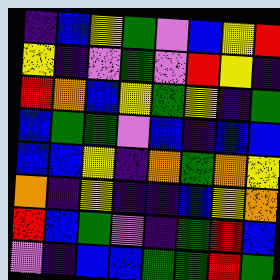[["indigo", "blue", "yellow", "green", "violet", "blue", "yellow", "red"], ["yellow", "indigo", "violet", "green", "violet", "red", "yellow", "indigo"], ["red", "orange", "blue", "yellow", "green", "yellow", "indigo", "green"], ["blue", "green", "green", "violet", "blue", "indigo", "blue", "blue"], ["blue", "blue", "yellow", "indigo", "orange", "green", "orange", "yellow"], ["orange", "indigo", "yellow", "indigo", "indigo", "blue", "yellow", "orange"], ["red", "blue", "green", "violet", "indigo", "green", "red", "blue"], ["violet", "indigo", "blue", "blue", "green", "green", "red", "green"]]